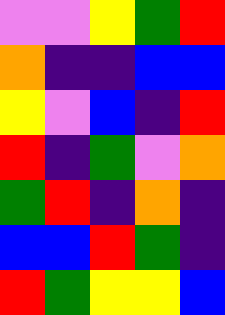[["violet", "violet", "yellow", "green", "red"], ["orange", "indigo", "indigo", "blue", "blue"], ["yellow", "violet", "blue", "indigo", "red"], ["red", "indigo", "green", "violet", "orange"], ["green", "red", "indigo", "orange", "indigo"], ["blue", "blue", "red", "green", "indigo"], ["red", "green", "yellow", "yellow", "blue"]]